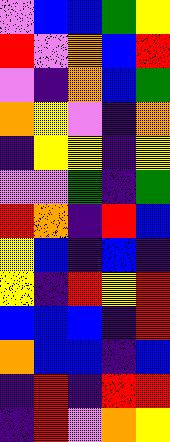[["violet", "blue", "blue", "green", "yellow"], ["red", "violet", "orange", "blue", "red"], ["violet", "indigo", "orange", "blue", "green"], ["orange", "yellow", "violet", "indigo", "orange"], ["indigo", "yellow", "yellow", "indigo", "yellow"], ["violet", "violet", "green", "indigo", "green"], ["red", "orange", "indigo", "red", "blue"], ["yellow", "blue", "indigo", "blue", "indigo"], ["yellow", "indigo", "red", "yellow", "red"], ["blue", "blue", "blue", "indigo", "red"], ["orange", "blue", "blue", "indigo", "blue"], ["indigo", "red", "indigo", "red", "red"], ["indigo", "red", "violet", "orange", "yellow"]]